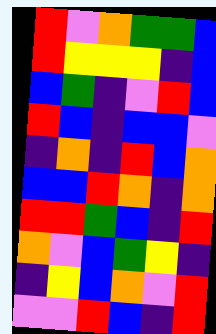[["red", "violet", "orange", "green", "green", "blue"], ["red", "yellow", "yellow", "yellow", "indigo", "blue"], ["blue", "green", "indigo", "violet", "red", "blue"], ["red", "blue", "indigo", "blue", "blue", "violet"], ["indigo", "orange", "indigo", "red", "blue", "orange"], ["blue", "blue", "red", "orange", "indigo", "orange"], ["red", "red", "green", "blue", "indigo", "red"], ["orange", "violet", "blue", "green", "yellow", "indigo"], ["indigo", "yellow", "blue", "orange", "violet", "red"], ["violet", "violet", "red", "blue", "indigo", "red"]]